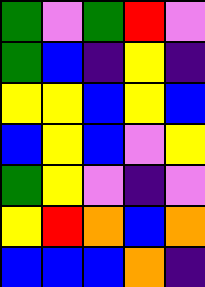[["green", "violet", "green", "red", "violet"], ["green", "blue", "indigo", "yellow", "indigo"], ["yellow", "yellow", "blue", "yellow", "blue"], ["blue", "yellow", "blue", "violet", "yellow"], ["green", "yellow", "violet", "indigo", "violet"], ["yellow", "red", "orange", "blue", "orange"], ["blue", "blue", "blue", "orange", "indigo"]]